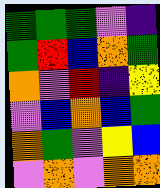[["green", "green", "green", "violet", "indigo"], ["green", "red", "blue", "orange", "green"], ["orange", "violet", "red", "indigo", "yellow"], ["violet", "blue", "orange", "blue", "green"], ["orange", "green", "violet", "yellow", "blue"], ["violet", "orange", "violet", "orange", "orange"]]